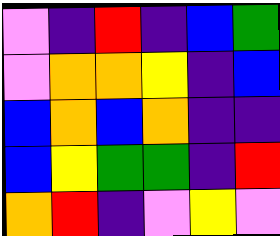[["violet", "indigo", "red", "indigo", "blue", "green"], ["violet", "orange", "orange", "yellow", "indigo", "blue"], ["blue", "orange", "blue", "orange", "indigo", "indigo"], ["blue", "yellow", "green", "green", "indigo", "red"], ["orange", "red", "indigo", "violet", "yellow", "violet"]]